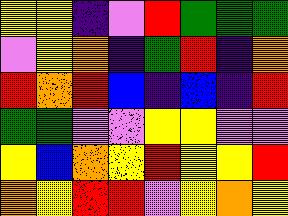[["yellow", "yellow", "indigo", "violet", "red", "green", "green", "green"], ["violet", "yellow", "orange", "indigo", "green", "red", "indigo", "orange"], ["red", "orange", "red", "blue", "indigo", "blue", "indigo", "red"], ["green", "green", "violet", "violet", "yellow", "yellow", "violet", "violet"], ["yellow", "blue", "orange", "yellow", "red", "yellow", "yellow", "red"], ["orange", "yellow", "red", "red", "violet", "yellow", "orange", "yellow"]]